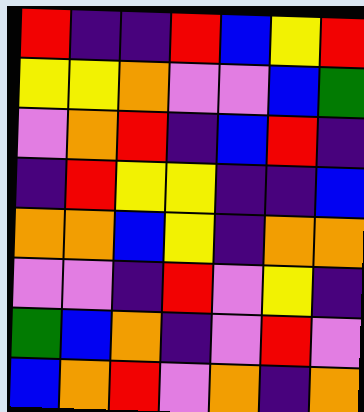[["red", "indigo", "indigo", "red", "blue", "yellow", "red"], ["yellow", "yellow", "orange", "violet", "violet", "blue", "green"], ["violet", "orange", "red", "indigo", "blue", "red", "indigo"], ["indigo", "red", "yellow", "yellow", "indigo", "indigo", "blue"], ["orange", "orange", "blue", "yellow", "indigo", "orange", "orange"], ["violet", "violet", "indigo", "red", "violet", "yellow", "indigo"], ["green", "blue", "orange", "indigo", "violet", "red", "violet"], ["blue", "orange", "red", "violet", "orange", "indigo", "orange"]]